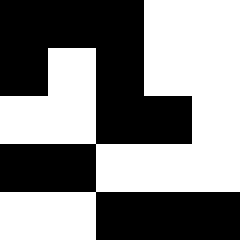[["black", "black", "black", "white", "white"], ["black", "white", "black", "white", "white"], ["white", "white", "black", "black", "white"], ["black", "black", "white", "white", "white"], ["white", "white", "black", "black", "black"]]